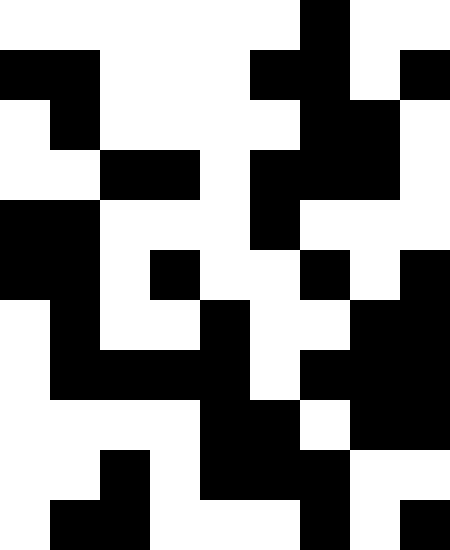[["white", "white", "white", "white", "white", "white", "black", "white", "white"], ["black", "black", "white", "white", "white", "black", "black", "white", "black"], ["white", "black", "white", "white", "white", "white", "black", "black", "white"], ["white", "white", "black", "black", "white", "black", "black", "black", "white"], ["black", "black", "white", "white", "white", "black", "white", "white", "white"], ["black", "black", "white", "black", "white", "white", "black", "white", "black"], ["white", "black", "white", "white", "black", "white", "white", "black", "black"], ["white", "black", "black", "black", "black", "white", "black", "black", "black"], ["white", "white", "white", "white", "black", "black", "white", "black", "black"], ["white", "white", "black", "white", "black", "black", "black", "white", "white"], ["white", "black", "black", "white", "white", "white", "black", "white", "black"]]